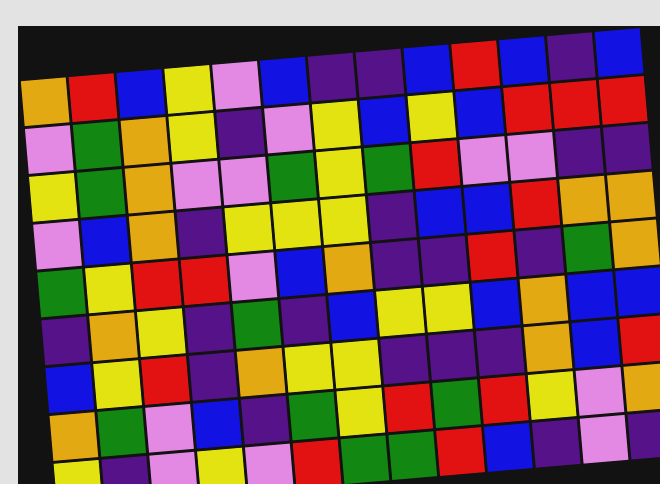[["orange", "red", "blue", "yellow", "violet", "blue", "indigo", "indigo", "blue", "red", "blue", "indigo", "blue"], ["violet", "green", "orange", "yellow", "indigo", "violet", "yellow", "blue", "yellow", "blue", "red", "red", "red"], ["yellow", "green", "orange", "violet", "violet", "green", "yellow", "green", "red", "violet", "violet", "indigo", "indigo"], ["violet", "blue", "orange", "indigo", "yellow", "yellow", "yellow", "indigo", "blue", "blue", "red", "orange", "orange"], ["green", "yellow", "red", "red", "violet", "blue", "orange", "indigo", "indigo", "red", "indigo", "green", "orange"], ["indigo", "orange", "yellow", "indigo", "green", "indigo", "blue", "yellow", "yellow", "blue", "orange", "blue", "blue"], ["blue", "yellow", "red", "indigo", "orange", "yellow", "yellow", "indigo", "indigo", "indigo", "orange", "blue", "red"], ["orange", "green", "violet", "blue", "indigo", "green", "yellow", "red", "green", "red", "yellow", "violet", "orange"], ["yellow", "indigo", "violet", "yellow", "violet", "red", "green", "green", "red", "blue", "indigo", "violet", "indigo"]]